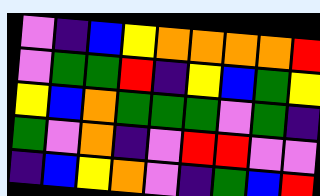[["violet", "indigo", "blue", "yellow", "orange", "orange", "orange", "orange", "red"], ["violet", "green", "green", "red", "indigo", "yellow", "blue", "green", "yellow"], ["yellow", "blue", "orange", "green", "green", "green", "violet", "green", "indigo"], ["green", "violet", "orange", "indigo", "violet", "red", "red", "violet", "violet"], ["indigo", "blue", "yellow", "orange", "violet", "indigo", "green", "blue", "red"]]